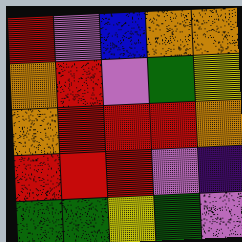[["red", "violet", "blue", "orange", "orange"], ["orange", "red", "violet", "green", "yellow"], ["orange", "red", "red", "red", "orange"], ["red", "red", "red", "violet", "indigo"], ["green", "green", "yellow", "green", "violet"]]